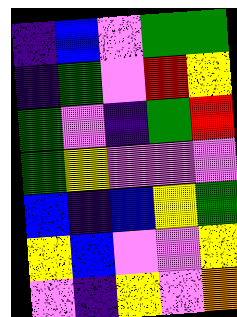[["indigo", "blue", "violet", "green", "green"], ["indigo", "green", "violet", "red", "yellow"], ["green", "violet", "indigo", "green", "red"], ["green", "yellow", "violet", "violet", "violet"], ["blue", "indigo", "blue", "yellow", "green"], ["yellow", "blue", "violet", "violet", "yellow"], ["violet", "indigo", "yellow", "violet", "orange"]]